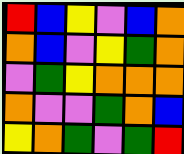[["red", "blue", "yellow", "violet", "blue", "orange"], ["orange", "blue", "violet", "yellow", "green", "orange"], ["violet", "green", "yellow", "orange", "orange", "orange"], ["orange", "violet", "violet", "green", "orange", "blue"], ["yellow", "orange", "green", "violet", "green", "red"]]